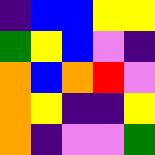[["indigo", "blue", "blue", "yellow", "yellow"], ["green", "yellow", "blue", "violet", "indigo"], ["orange", "blue", "orange", "red", "violet"], ["orange", "yellow", "indigo", "indigo", "yellow"], ["orange", "indigo", "violet", "violet", "green"]]